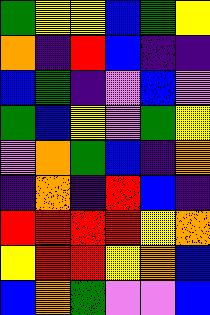[["green", "yellow", "yellow", "blue", "green", "yellow"], ["orange", "indigo", "red", "blue", "indigo", "indigo"], ["blue", "green", "indigo", "violet", "blue", "violet"], ["green", "blue", "yellow", "violet", "green", "yellow"], ["violet", "orange", "green", "blue", "indigo", "orange"], ["indigo", "orange", "indigo", "red", "blue", "indigo"], ["red", "red", "red", "red", "yellow", "orange"], ["yellow", "red", "red", "yellow", "orange", "blue"], ["blue", "orange", "green", "violet", "violet", "blue"]]